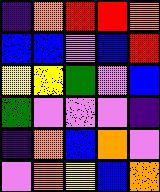[["indigo", "orange", "red", "red", "orange"], ["blue", "blue", "violet", "blue", "red"], ["yellow", "yellow", "green", "violet", "blue"], ["green", "violet", "violet", "violet", "indigo"], ["indigo", "orange", "blue", "orange", "violet"], ["violet", "orange", "yellow", "blue", "orange"]]